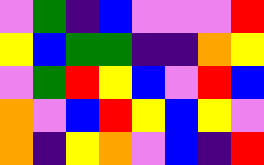[["violet", "green", "indigo", "blue", "violet", "violet", "violet", "red"], ["yellow", "blue", "green", "green", "indigo", "indigo", "orange", "yellow"], ["violet", "green", "red", "yellow", "blue", "violet", "red", "blue"], ["orange", "violet", "blue", "red", "yellow", "blue", "yellow", "violet"], ["orange", "indigo", "yellow", "orange", "violet", "blue", "indigo", "red"]]